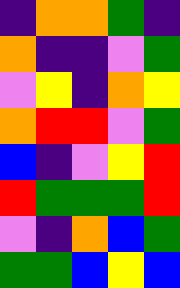[["indigo", "orange", "orange", "green", "indigo"], ["orange", "indigo", "indigo", "violet", "green"], ["violet", "yellow", "indigo", "orange", "yellow"], ["orange", "red", "red", "violet", "green"], ["blue", "indigo", "violet", "yellow", "red"], ["red", "green", "green", "green", "red"], ["violet", "indigo", "orange", "blue", "green"], ["green", "green", "blue", "yellow", "blue"]]